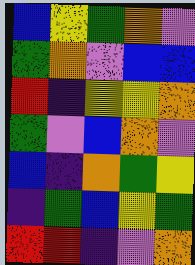[["blue", "yellow", "green", "orange", "violet"], ["green", "orange", "violet", "blue", "blue"], ["red", "indigo", "yellow", "yellow", "orange"], ["green", "violet", "blue", "orange", "violet"], ["blue", "indigo", "orange", "green", "yellow"], ["indigo", "green", "blue", "yellow", "green"], ["red", "red", "indigo", "violet", "orange"]]